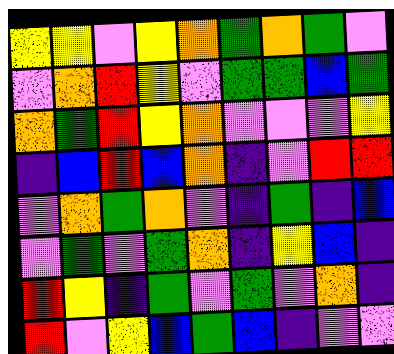[["yellow", "yellow", "violet", "yellow", "orange", "green", "orange", "green", "violet"], ["violet", "orange", "red", "yellow", "violet", "green", "green", "blue", "green"], ["orange", "green", "red", "yellow", "orange", "violet", "violet", "violet", "yellow"], ["indigo", "blue", "red", "blue", "orange", "indigo", "violet", "red", "red"], ["violet", "orange", "green", "orange", "violet", "indigo", "green", "indigo", "blue"], ["violet", "green", "violet", "green", "orange", "indigo", "yellow", "blue", "indigo"], ["red", "yellow", "indigo", "green", "violet", "green", "violet", "orange", "indigo"], ["red", "violet", "yellow", "blue", "green", "blue", "indigo", "violet", "violet"]]